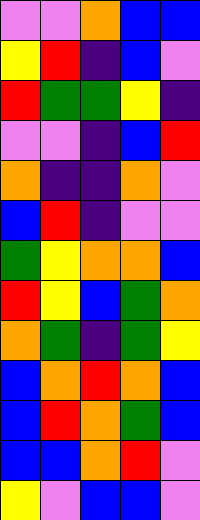[["violet", "violet", "orange", "blue", "blue"], ["yellow", "red", "indigo", "blue", "violet"], ["red", "green", "green", "yellow", "indigo"], ["violet", "violet", "indigo", "blue", "red"], ["orange", "indigo", "indigo", "orange", "violet"], ["blue", "red", "indigo", "violet", "violet"], ["green", "yellow", "orange", "orange", "blue"], ["red", "yellow", "blue", "green", "orange"], ["orange", "green", "indigo", "green", "yellow"], ["blue", "orange", "red", "orange", "blue"], ["blue", "red", "orange", "green", "blue"], ["blue", "blue", "orange", "red", "violet"], ["yellow", "violet", "blue", "blue", "violet"]]